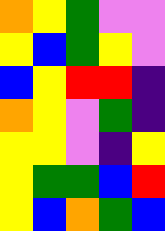[["orange", "yellow", "green", "violet", "violet"], ["yellow", "blue", "green", "yellow", "violet"], ["blue", "yellow", "red", "red", "indigo"], ["orange", "yellow", "violet", "green", "indigo"], ["yellow", "yellow", "violet", "indigo", "yellow"], ["yellow", "green", "green", "blue", "red"], ["yellow", "blue", "orange", "green", "blue"]]